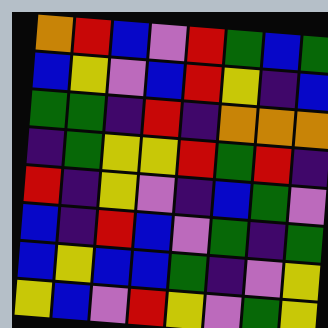[["orange", "red", "blue", "violet", "red", "green", "blue", "green"], ["blue", "yellow", "violet", "blue", "red", "yellow", "indigo", "blue"], ["green", "green", "indigo", "red", "indigo", "orange", "orange", "orange"], ["indigo", "green", "yellow", "yellow", "red", "green", "red", "indigo"], ["red", "indigo", "yellow", "violet", "indigo", "blue", "green", "violet"], ["blue", "indigo", "red", "blue", "violet", "green", "indigo", "green"], ["blue", "yellow", "blue", "blue", "green", "indigo", "violet", "yellow"], ["yellow", "blue", "violet", "red", "yellow", "violet", "green", "yellow"]]